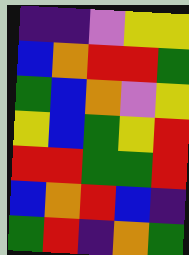[["indigo", "indigo", "violet", "yellow", "yellow"], ["blue", "orange", "red", "red", "green"], ["green", "blue", "orange", "violet", "yellow"], ["yellow", "blue", "green", "yellow", "red"], ["red", "red", "green", "green", "red"], ["blue", "orange", "red", "blue", "indigo"], ["green", "red", "indigo", "orange", "green"]]